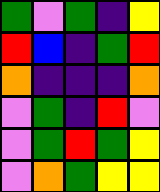[["green", "violet", "green", "indigo", "yellow"], ["red", "blue", "indigo", "green", "red"], ["orange", "indigo", "indigo", "indigo", "orange"], ["violet", "green", "indigo", "red", "violet"], ["violet", "green", "red", "green", "yellow"], ["violet", "orange", "green", "yellow", "yellow"]]